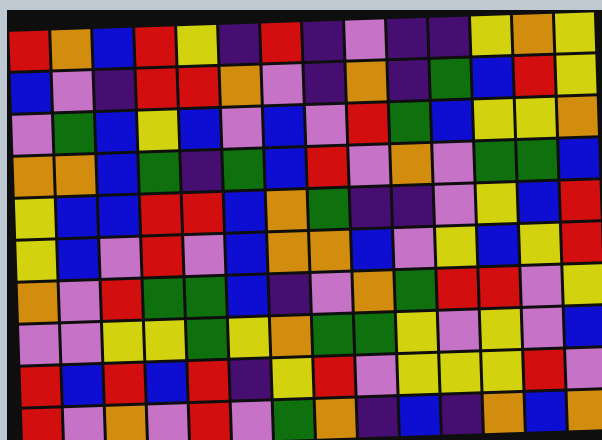[["red", "orange", "blue", "red", "yellow", "indigo", "red", "indigo", "violet", "indigo", "indigo", "yellow", "orange", "yellow"], ["blue", "violet", "indigo", "red", "red", "orange", "violet", "indigo", "orange", "indigo", "green", "blue", "red", "yellow"], ["violet", "green", "blue", "yellow", "blue", "violet", "blue", "violet", "red", "green", "blue", "yellow", "yellow", "orange"], ["orange", "orange", "blue", "green", "indigo", "green", "blue", "red", "violet", "orange", "violet", "green", "green", "blue"], ["yellow", "blue", "blue", "red", "red", "blue", "orange", "green", "indigo", "indigo", "violet", "yellow", "blue", "red"], ["yellow", "blue", "violet", "red", "violet", "blue", "orange", "orange", "blue", "violet", "yellow", "blue", "yellow", "red"], ["orange", "violet", "red", "green", "green", "blue", "indigo", "violet", "orange", "green", "red", "red", "violet", "yellow"], ["violet", "violet", "yellow", "yellow", "green", "yellow", "orange", "green", "green", "yellow", "violet", "yellow", "violet", "blue"], ["red", "blue", "red", "blue", "red", "indigo", "yellow", "red", "violet", "yellow", "yellow", "yellow", "red", "violet"], ["red", "violet", "orange", "violet", "red", "violet", "green", "orange", "indigo", "blue", "indigo", "orange", "blue", "orange"]]